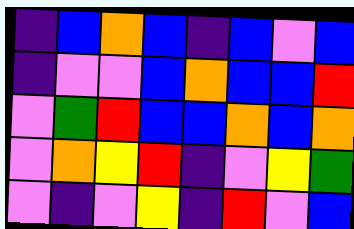[["indigo", "blue", "orange", "blue", "indigo", "blue", "violet", "blue"], ["indigo", "violet", "violet", "blue", "orange", "blue", "blue", "red"], ["violet", "green", "red", "blue", "blue", "orange", "blue", "orange"], ["violet", "orange", "yellow", "red", "indigo", "violet", "yellow", "green"], ["violet", "indigo", "violet", "yellow", "indigo", "red", "violet", "blue"]]